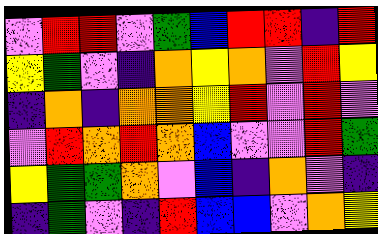[["violet", "red", "red", "violet", "green", "blue", "red", "red", "indigo", "red"], ["yellow", "green", "violet", "indigo", "orange", "yellow", "orange", "violet", "red", "yellow"], ["indigo", "orange", "indigo", "orange", "orange", "yellow", "red", "violet", "red", "violet"], ["violet", "red", "orange", "red", "orange", "blue", "violet", "violet", "red", "green"], ["yellow", "green", "green", "orange", "violet", "blue", "indigo", "orange", "violet", "indigo"], ["indigo", "green", "violet", "indigo", "red", "blue", "blue", "violet", "orange", "yellow"]]